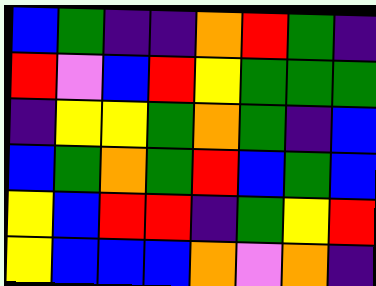[["blue", "green", "indigo", "indigo", "orange", "red", "green", "indigo"], ["red", "violet", "blue", "red", "yellow", "green", "green", "green"], ["indigo", "yellow", "yellow", "green", "orange", "green", "indigo", "blue"], ["blue", "green", "orange", "green", "red", "blue", "green", "blue"], ["yellow", "blue", "red", "red", "indigo", "green", "yellow", "red"], ["yellow", "blue", "blue", "blue", "orange", "violet", "orange", "indigo"]]